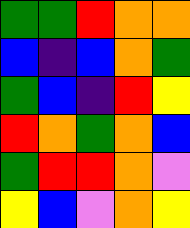[["green", "green", "red", "orange", "orange"], ["blue", "indigo", "blue", "orange", "green"], ["green", "blue", "indigo", "red", "yellow"], ["red", "orange", "green", "orange", "blue"], ["green", "red", "red", "orange", "violet"], ["yellow", "blue", "violet", "orange", "yellow"]]